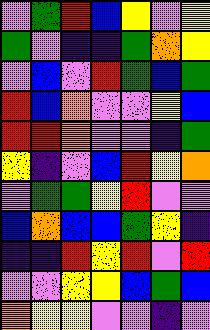[["violet", "green", "red", "blue", "yellow", "violet", "yellow"], ["green", "violet", "indigo", "indigo", "green", "orange", "yellow"], ["violet", "blue", "violet", "red", "green", "blue", "green"], ["red", "blue", "orange", "violet", "violet", "yellow", "blue"], ["red", "red", "orange", "violet", "violet", "indigo", "green"], ["yellow", "indigo", "violet", "blue", "red", "yellow", "orange"], ["violet", "green", "green", "yellow", "red", "violet", "violet"], ["blue", "orange", "blue", "blue", "green", "yellow", "indigo"], ["indigo", "indigo", "red", "yellow", "red", "violet", "red"], ["violet", "violet", "yellow", "yellow", "blue", "green", "blue"], ["orange", "yellow", "yellow", "violet", "violet", "indigo", "violet"]]